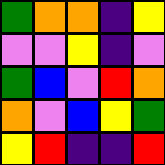[["green", "orange", "orange", "indigo", "yellow"], ["violet", "violet", "yellow", "indigo", "violet"], ["green", "blue", "violet", "red", "orange"], ["orange", "violet", "blue", "yellow", "green"], ["yellow", "red", "indigo", "indigo", "red"]]